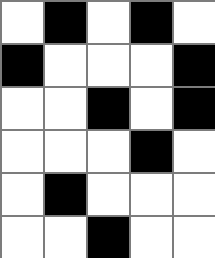[["white", "black", "white", "black", "white"], ["black", "white", "white", "white", "black"], ["white", "white", "black", "white", "black"], ["white", "white", "white", "black", "white"], ["white", "black", "white", "white", "white"], ["white", "white", "black", "white", "white"]]